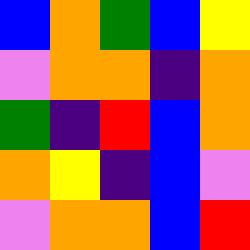[["blue", "orange", "green", "blue", "yellow"], ["violet", "orange", "orange", "indigo", "orange"], ["green", "indigo", "red", "blue", "orange"], ["orange", "yellow", "indigo", "blue", "violet"], ["violet", "orange", "orange", "blue", "red"]]